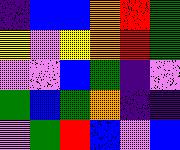[["indigo", "blue", "blue", "orange", "red", "green"], ["yellow", "violet", "yellow", "orange", "red", "green"], ["violet", "violet", "blue", "green", "indigo", "violet"], ["green", "blue", "green", "orange", "indigo", "indigo"], ["violet", "green", "red", "blue", "violet", "blue"]]